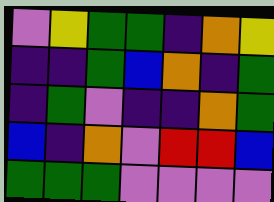[["violet", "yellow", "green", "green", "indigo", "orange", "yellow"], ["indigo", "indigo", "green", "blue", "orange", "indigo", "green"], ["indigo", "green", "violet", "indigo", "indigo", "orange", "green"], ["blue", "indigo", "orange", "violet", "red", "red", "blue"], ["green", "green", "green", "violet", "violet", "violet", "violet"]]